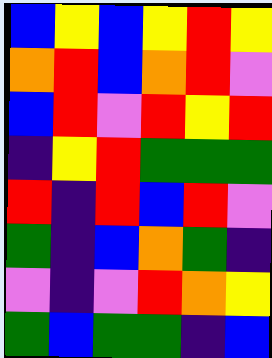[["blue", "yellow", "blue", "yellow", "red", "yellow"], ["orange", "red", "blue", "orange", "red", "violet"], ["blue", "red", "violet", "red", "yellow", "red"], ["indigo", "yellow", "red", "green", "green", "green"], ["red", "indigo", "red", "blue", "red", "violet"], ["green", "indigo", "blue", "orange", "green", "indigo"], ["violet", "indigo", "violet", "red", "orange", "yellow"], ["green", "blue", "green", "green", "indigo", "blue"]]